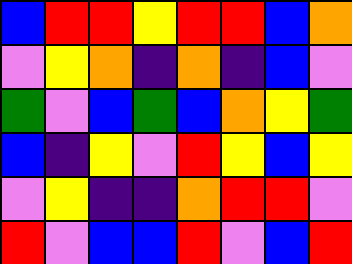[["blue", "red", "red", "yellow", "red", "red", "blue", "orange"], ["violet", "yellow", "orange", "indigo", "orange", "indigo", "blue", "violet"], ["green", "violet", "blue", "green", "blue", "orange", "yellow", "green"], ["blue", "indigo", "yellow", "violet", "red", "yellow", "blue", "yellow"], ["violet", "yellow", "indigo", "indigo", "orange", "red", "red", "violet"], ["red", "violet", "blue", "blue", "red", "violet", "blue", "red"]]